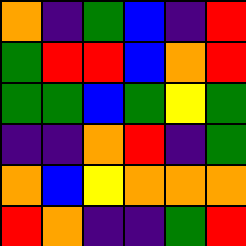[["orange", "indigo", "green", "blue", "indigo", "red"], ["green", "red", "red", "blue", "orange", "red"], ["green", "green", "blue", "green", "yellow", "green"], ["indigo", "indigo", "orange", "red", "indigo", "green"], ["orange", "blue", "yellow", "orange", "orange", "orange"], ["red", "orange", "indigo", "indigo", "green", "red"]]